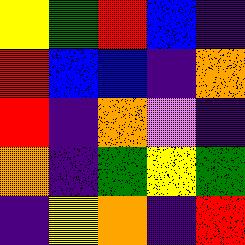[["yellow", "green", "red", "blue", "indigo"], ["red", "blue", "blue", "indigo", "orange"], ["red", "indigo", "orange", "violet", "indigo"], ["orange", "indigo", "green", "yellow", "green"], ["indigo", "yellow", "orange", "indigo", "red"]]